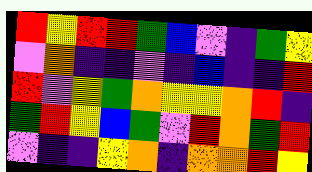[["red", "yellow", "red", "red", "green", "blue", "violet", "indigo", "green", "yellow"], ["violet", "orange", "indigo", "indigo", "violet", "indigo", "blue", "indigo", "indigo", "red"], ["red", "violet", "yellow", "green", "orange", "yellow", "yellow", "orange", "red", "indigo"], ["green", "red", "yellow", "blue", "green", "violet", "red", "orange", "green", "red"], ["violet", "indigo", "indigo", "yellow", "orange", "indigo", "orange", "orange", "red", "yellow"]]